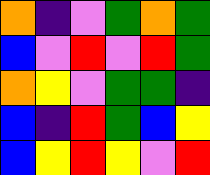[["orange", "indigo", "violet", "green", "orange", "green"], ["blue", "violet", "red", "violet", "red", "green"], ["orange", "yellow", "violet", "green", "green", "indigo"], ["blue", "indigo", "red", "green", "blue", "yellow"], ["blue", "yellow", "red", "yellow", "violet", "red"]]